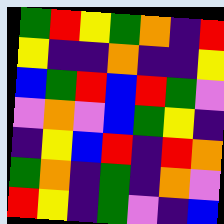[["green", "red", "yellow", "green", "orange", "indigo", "red"], ["yellow", "indigo", "indigo", "orange", "indigo", "indigo", "yellow"], ["blue", "green", "red", "blue", "red", "green", "violet"], ["violet", "orange", "violet", "blue", "green", "yellow", "indigo"], ["indigo", "yellow", "blue", "red", "indigo", "red", "orange"], ["green", "orange", "indigo", "green", "indigo", "orange", "violet"], ["red", "yellow", "indigo", "green", "violet", "indigo", "blue"]]